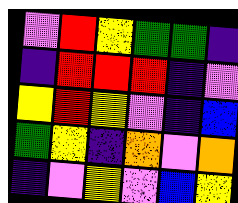[["violet", "red", "yellow", "green", "green", "indigo"], ["indigo", "red", "red", "red", "indigo", "violet"], ["yellow", "red", "yellow", "violet", "indigo", "blue"], ["green", "yellow", "indigo", "orange", "violet", "orange"], ["indigo", "violet", "yellow", "violet", "blue", "yellow"]]